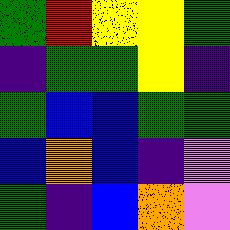[["green", "red", "yellow", "yellow", "green"], ["indigo", "green", "green", "yellow", "indigo"], ["green", "blue", "blue", "green", "green"], ["blue", "orange", "blue", "indigo", "violet"], ["green", "indigo", "blue", "orange", "violet"]]